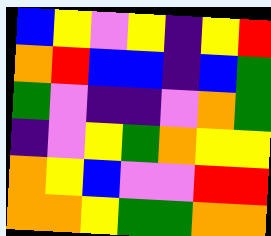[["blue", "yellow", "violet", "yellow", "indigo", "yellow", "red"], ["orange", "red", "blue", "blue", "indigo", "blue", "green"], ["green", "violet", "indigo", "indigo", "violet", "orange", "green"], ["indigo", "violet", "yellow", "green", "orange", "yellow", "yellow"], ["orange", "yellow", "blue", "violet", "violet", "red", "red"], ["orange", "orange", "yellow", "green", "green", "orange", "orange"]]